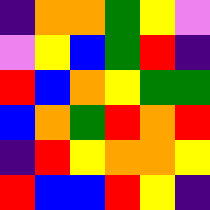[["indigo", "orange", "orange", "green", "yellow", "violet"], ["violet", "yellow", "blue", "green", "red", "indigo"], ["red", "blue", "orange", "yellow", "green", "green"], ["blue", "orange", "green", "red", "orange", "red"], ["indigo", "red", "yellow", "orange", "orange", "yellow"], ["red", "blue", "blue", "red", "yellow", "indigo"]]